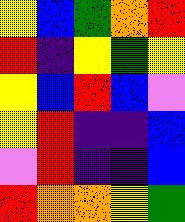[["yellow", "blue", "green", "orange", "red"], ["red", "indigo", "yellow", "green", "yellow"], ["yellow", "blue", "red", "blue", "violet"], ["yellow", "red", "indigo", "indigo", "blue"], ["violet", "red", "indigo", "indigo", "blue"], ["red", "orange", "orange", "yellow", "green"]]